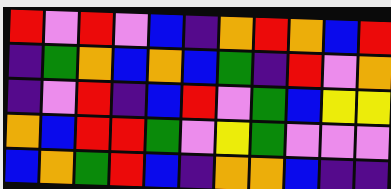[["red", "violet", "red", "violet", "blue", "indigo", "orange", "red", "orange", "blue", "red"], ["indigo", "green", "orange", "blue", "orange", "blue", "green", "indigo", "red", "violet", "orange"], ["indigo", "violet", "red", "indigo", "blue", "red", "violet", "green", "blue", "yellow", "yellow"], ["orange", "blue", "red", "red", "green", "violet", "yellow", "green", "violet", "violet", "violet"], ["blue", "orange", "green", "red", "blue", "indigo", "orange", "orange", "blue", "indigo", "indigo"]]